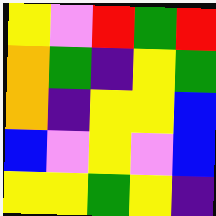[["yellow", "violet", "red", "green", "red"], ["orange", "green", "indigo", "yellow", "green"], ["orange", "indigo", "yellow", "yellow", "blue"], ["blue", "violet", "yellow", "violet", "blue"], ["yellow", "yellow", "green", "yellow", "indigo"]]